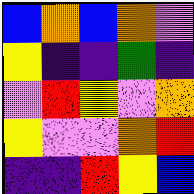[["blue", "orange", "blue", "orange", "violet"], ["yellow", "indigo", "indigo", "green", "indigo"], ["violet", "red", "yellow", "violet", "orange"], ["yellow", "violet", "violet", "orange", "red"], ["indigo", "indigo", "red", "yellow", "blue"]]